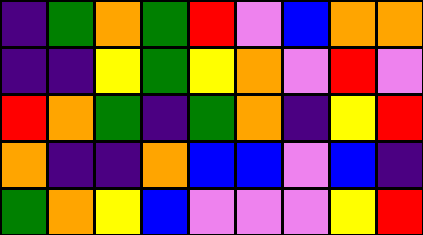[["indigo", "green", "orange", "green", "red", "violet", "blue", "orange", "orange"], ["indigo", "indigo", "yellow", "green", "yellow", "orange", "violet", "red", "violet"], ["red", "orange", "green", "indigo", "green", "orange", "indigo", "yellow", "red"], ["orange", "indigo", "indigo", "orange", "blue", "blue", "violet", "blue", "indigo"], ["green", "orange", "yellow", "blue", "violet", "violet", "violet", "yellow", "red"]]